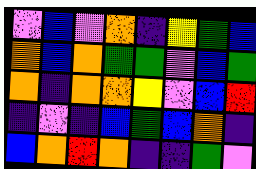[["violet", "blue", "violet", "orange", "indigo", "yellow", "green", "blue"], ["orange", "blue", "orange", "green", "green", "violet", "blue", "green"], ["orange", "indigo", "orange", "orange", "yellow", "violet", "blue", "red"], ["indigo", "violet", "indigo", "blue", "green", "blue", "orange", "indigo"], ["blue", "orange", "red", "orange", "indigo", "indigo", "green", "violet"]]